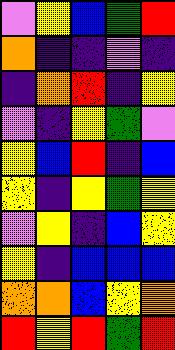[["violet", "yellow", "blue", "green", "red"], ["orange", "indigo", "indigo", "violet", "indigo"], ["indigo", "orange", "red", "indigo", "yellow"], ["violet", "indigo", "yellow", "green", "violet"], ["yellow", "blue", "red", "indigo", "blue"], ["yellow", "indigo", "yellow", "green", "yellow"], ["violet", "yellow", "indigo", "blue", "yellow"], ["yellow", "indigo", "blue", "blue", "blue"], ["orange", "orange", "blue", "yellow", "orange"], ["red", "yellow", "red", "green", "red"]]